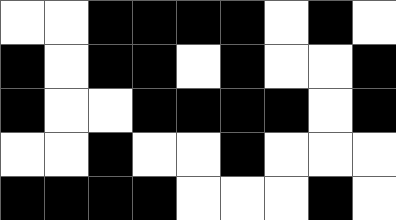[["white", "white", "black", "black", "black", "black", "white", "black", "white"], ["black", "white", "black", "black", "white", "black", "white", "white", "black"], ["black", "white", "white", "black", "black", "black", "black", "white", "black"], ["white", "white", "black", "white", "white", "black", "white", "white", "white"], ["black", "black", "black", "black", "white", "white", "white", "black", "white"]]